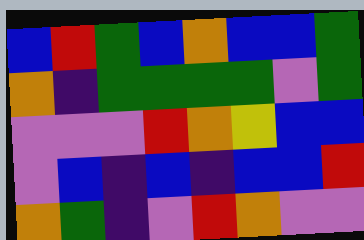[["blue", "red", "green", "blue", "orange", "blue", "blue", "green"], ["orange", "indigo", "green", "green", "green", "green", "violet", "green"], ["violet", "violet", "violet", "red", "orange", "yellow", "blue", "blue"], ["violet", "blue", "indigo", "blue", "indigo", "blue", "blue", "red"], ["orange", "green", "indigo", "violet", "red", "orange", "violet", "violet"]]